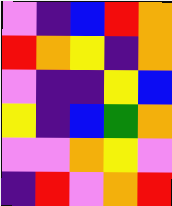[["violet", "indigo", "blue", "red", "orange"], ["red", "orange", "yellow", "indigo", "orange"], ["violet", "indigo", "indigo", "yellow", "blue"], ["yellow", "indigo", "blue", "green", "orange"], ["violet", "violet", "orange", "yellow", "violet"], ["indigo", "red", "violet", "orange", "red"]]